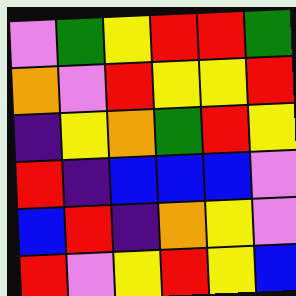[["violet", "green", "yellow", "red", "red", "green"], ["orange", "violet", "red", "yellow", "yellow", "red"], ["indigo", "yellow", "orange", "green", "red", "yellow"], ["red", "indigo", "blue", "blue", "blue", "violet"], ["blue", "red", "indigo", "orange", "yellow", "violet"], ["red", "violet", "yellow", "red", "yellow", "blue"]]